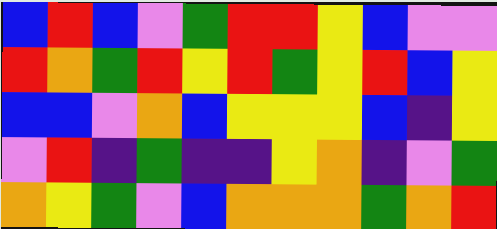[["blue", "red", "blue", "violet", "green", "red", "red", "yellow", "blue", "violet", "violet"], ["red", "orange", "green", "red", "yellow", "red", "green", "yellow", "red", "blue", "yellow"], ["blue", "blue", "violet", "orange", "blue", "yellow", "yellow", "yellow", "blue", "indigo", "yellow"], ["violet", "red", "indigo", "green", "indigo", "indigo", "yellow", "orange", "indigo", "violet", "green"], ["orange", "yellow", "green", "violet", "blue", "orange", "orange", "orange", "green", "orange", "red"]]